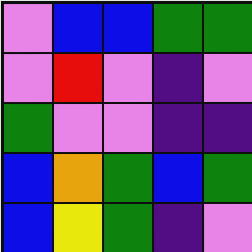[["violet", "blue", "blue", "green", "green"], ["violet", "red", "violet", "indigo", "violet"], ["green", "violet", "violet", "indigo", "indigo"], ["blue", "orange", "green", "blue", "green"], ["blue", "yellow", "green", "indigo", "violet"]]